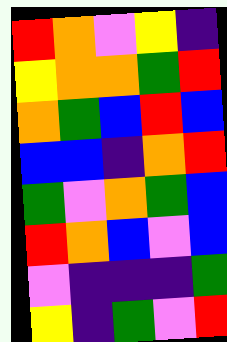[["red", "orange", "violet", "yellow", "indigo"], ["yellow", "orange", "orange", "green", "red"], ["orange", "green", "blue", "red", "blue"], ["blue", "blue", "indigo", "orange", "red"], ["green", "violet", "orange", "green", "blue"], ["red", "orange", "blue", "violet", "blue"], ["violet", "indigo", "indigo", "indigo", "green"], ["yellow", "indigo", "green", "violet", "red"]]